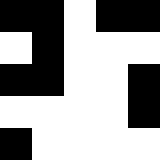[["black", "black", "white", "black", "black"], ["white", "black", "white", "white", "white"], ["black", "black", "white", "white", "black"], ["white", "white", "white", "white", "black"], ["black", "white", "white", "white", "white"]]